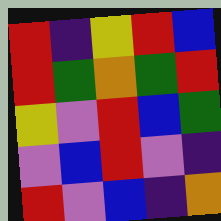[["red", "indigo", "yellow", "red", "blue"], ["red", "green", "orange", "green", "red"], ["yellow", "violet", "red", "blue", "green"], ["violet", "blue", "red", "violet", "indigo"], ["red", "violet", "blue", "indigo", "orange"]]